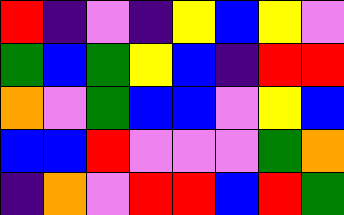[["red", "indigo", "violet", "indigo", "yellow", "blue", "yellow", "violet"], ["green", "blue", "green", "yellow", "blue", "indigo", "red", "red"], ["orange", "violet", "green", "blue", "blue", "violet", "yellow", "blue"], ["blue", "blue", "red", "violet", "violet", "violet", "green", "orange"], ["indigo", "orange", "violet", "red", "red", "blue", "red", "green"]]